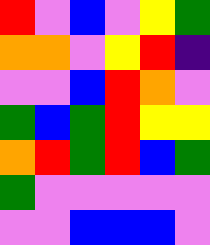[["red", "violet", "blue", "violet", "yellow", "green"], ["orange", "orange", "violet", "yellow", "red", "indigo"], ["violet", "violet", "blue", "red", "orange", "violet"], ["green", "blue", "green", "red", "yellow", "yellow"], ["orange", "red", "green", "red", "blue", "green"], ["green", "violet", "violet", "violet", "violet", "violet"], ["violet", "violet", "blue", "blue", "blue", "violet"]]